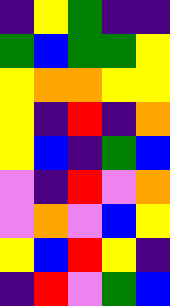[["indigo", "yellow", "green", "indigo", "indigo"], ["green", "blue", "green", "green", "yellow"], ["yellow", "orange", "orange", "yellow", "yellow"], ["yellow", "indigo", "red", "indigo", "orange"], ["yellow", "blue", "indigo", "green", "blue"], ["violet", "indigo", "red", "violet", "orange"], ["violet", "orange", "violet", "blue", "yellow"], ["yellow", "blue", "red", "yellow", "indigo"], ["indigo", "red", "violet", "green", "blue"]]